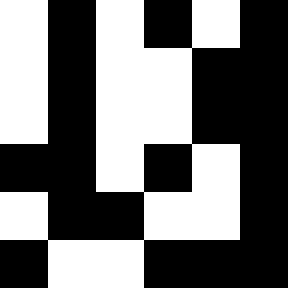[["white", "black", "white", "black", "white", "black"], ["white", "black", "white", "white", "black", "black"], ["white", "black", "white", "white", "black", "black"], ["black", "black", "white", "black", "white", "black"], ["white", "black", "black", "white", "white", "black"], ["black", "white", "white", "black", "black", "black"]]